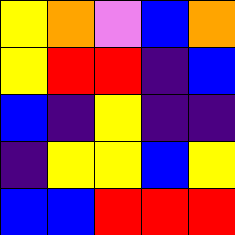[["yellow", "orange", "violet", "blue", "orange"], ["yellow", "red", "red", "indigo", "blue"], ["blue", "indigo", "yellow", "indigo", "indigo"], ["indigo", "yellow", "yellow", "blue", "yellow"], ["blue", "blue", "red", "red", "red"]]